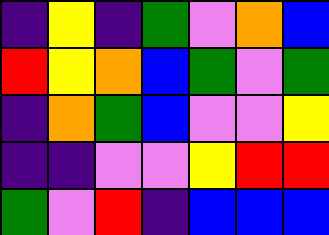[["indigo", "yellow", "indigo", "green", "violet", "orange", "blue"], ["red", "yellow", "orange", "blue", "green", "violet", "green"], ["indigo", "orange", "green", "blue", "violet", "violet", "yellow"], ["indigo", "indigo", "violet", "violet", "yellow", "red", "red"], ["green", "violet", "red", "indigo", "blue", "blue", "blue"]]